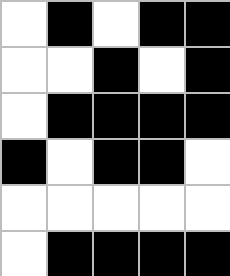[["white", "black", "white", "black", "black"], ["white", "white", "black", "white", "black"], ["white", "black", "black", "black", "black"], ["black", "white", "black", "black", "white"], ["white", "white", "white", "white", "white"], ["white", "black", "black", "black", "black"]]